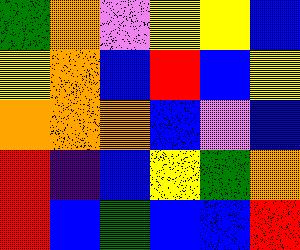[["green", "orange", "violet", "yellow", "yellow", "blue"], ["yellow", "orange", "blue", "red", "blue", "yellow"], ["orange", "orange", "orange", "blue", "violet", "blue"], ["red", "indigo", "blue", "yellow", "green", "orange"], ["red", "blue", "green", "blue", "blue", "red"]]